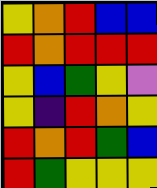[["yellow", "orange", "red", "blue", "blue"], ["red", "orange", "red", "red", "red"], ["yellow", "blue", "green", "yellow", "violet"], ["yellow", "indigo", "red", "orange", "yellow"], ["red", "orange", "red", "green", "blue"], ["red", "green", "yellow", "yellow", "yellow"]]